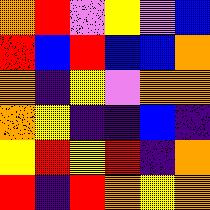[["orange", "red", "violet", "yellow", "violet", "blue"], ["red", "blue", "red", "blue", "blue", "orange"], ["orange", "indigo", "yellow", "violet", "orange", "orange"], ["orange", "yellow", "indigo", "indigo", "blue", "indigo"], ["yellow", "red", "yellow", "red", "indigo", "orange"], ["red", "indigo", "red", "orange", "yellow", "orange"]]